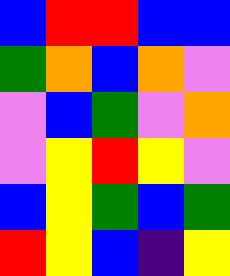[["blue", "red", "red", "blue", "blue"], ["green", "orange", "blue", "orange", "violet"], ["violet", "blue", "green", "violet", "orange"], ["violet", "yellow", "red", "yellow", "violet"], ["blue", "yellow", "green", "blue", "green"], ["red", "yellow", "blue", "indigo", "yellow"]]